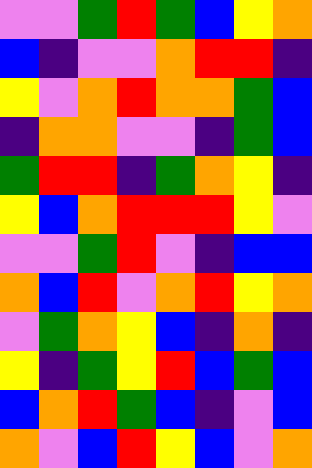[["violet", "violet", "green", "red", "green", "blue", "yellow", "orange"], ["blue", "indigo", "violet", "violet", "orange", "red", "red", "indigo"], ["yellow", "violet", "orange", "red", "orange", "orange", "green", "blue"], ["indigo", "orange", "orange", "violet", "violet", "indigo", "green", "blue"], ["green", "red", "red", "indigo", "green", "orange", "yellow", "indigo"], ["yellow", "blue", "orange", "red", "red", "red", "yellow", "violet"], ["violet", "violet", "green", "red", "violet", "indigo", "blue", "blue"], ["orange", "blue", "red", "violet", "orange", "red", "yellow", "orange"], ["violet", "green", "orange", "yellow", "blue", "indigo", "orange", "indigo"], ["yellow", "indigo", "green", "yellow", "red", "blue", "green", "blue"], ["blue", "orange", "red", "green", "blue", "indigo", "violet", "blue"], ["orange", "violet", "blue", "red", "yellow", "blue", "violet", "orange"]]